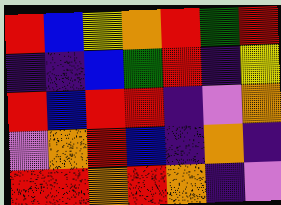[["red", "blue", "yellow", "orange", "red", "green", "red"], ["indigo", "indigo", "blue", "green", "red", "indigo", "yellow"], ["red", "blue", "red", "red", "indigo", "violet", "orange"], ["violet", "orange", "red", "blue", "indigo", "orange", "indigo"], ["red", "red", "orange", "red", "orange", "indigo", "violet"]]